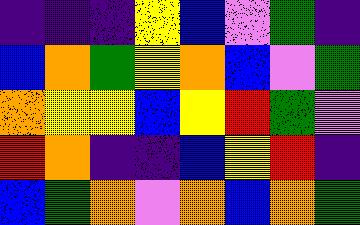[["indigo", "indigo", "indigo", "yellow", "blue", "violet", "green", "indigo"], ["blue", "orange", "green", "yellow", "orange", "blue", "violet", "green"], ["orange", "yellow", "yellow", "blue", "yellow", "red", "green", "violet"], ["red", "orange", "indigo", "indigo", "blue", "yellow", "red", "indigo"], ["blue", "green", "orange", "violet", "orange", "blue", "orange", "green"]]